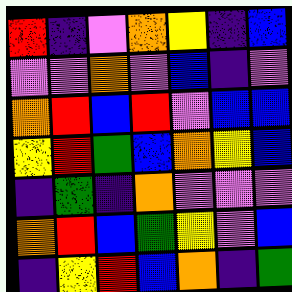[["red", "indigo", "violet", "orange", "yellow", "indigo", "blue"], ["violet", "violet", "orange", "violet", "blue", "indigo", "violet"], ["orange", "red", "blue", "red", "violet", "blue", "blue"], ["yellow", "red", "green", "blue", "orange", "yellow", "blue"], ["indigo", "green", "indigo", "orange", "violet", "violet", "violet"], ["orange", "red", "blue", "green", "yellow", "violet", "blue"], ["indigo", "yellow", "red", "blue", "orange", "indigo", "green"]]